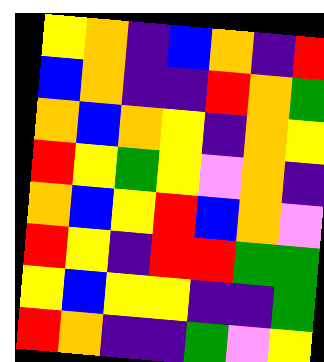[["yellow", "orange", "indigo", "blue", "orange", "indigo", "red"], ["blue", "orange", "indigo", "indigo", "red", "orange", "green"], ["orange", "blue", "orange", "yellow", "indigo", "orange", "yellow"], ["red", "yellow", "green", "yellow", "violet", "orange", "indigo"], ["orange", "blue", "yellow", "red", "blue", "orange", "violet"], ["red", "yellow", "indigo", "red", "red", "green", "green"], ["yellow", "blue", "yellow", "yellow", "indigo", "indigo", "green"], ["red", "orange", "indigo", "indigo", "green", "violet", "yellow"]]